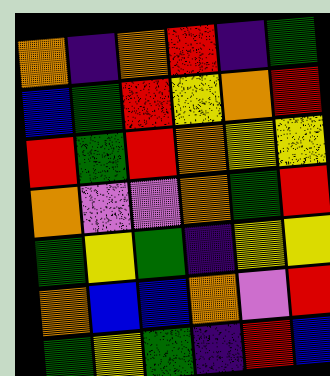[["orange", "indigo", "orange", "red", "indigo", "green"], ["blue", "green", "red", "yellow", "orange", "red"], ["red", "green", "red", "orange", "yellow", "yellow"], ["orange", "violet", "violet", "orange", "green", "red"], ["green", "yellow", "green", "indigo", "yellow", "yellow"], ["orange", "blue", "blue", "orange", "violet", "red"], ["green", "yellow", "green", "indigo", "red", "blue"]]